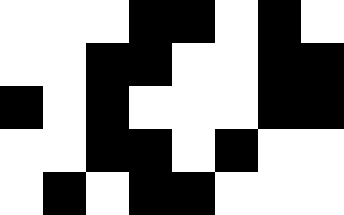[["white", "white", "white", "black", "black", "white", "black", "white"], ["white", "white", "black", "black", "white", "white", "black", "black"], ["black", "white", "black", "white", "white", "white", "black", "black"], ["white", "white", "black", "black", "white", "black", "white", "white"], ["white", "black", "white", "black", "black", "white", "white", "white"]]